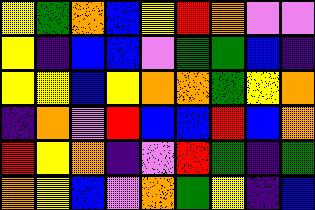[["yellow", "green", "orange", "blue", "yellow", "red", "orange", "violet", "violet"], ["yellow", "indigo", "blue", "blue", "violet", "green", "green", "blue", "indigo"], ["yellow", "yellow", "blue", "yellow", "orange", "orange", "green", "yellow", "orange"], ["indigo", "orange", "violet", "red", "blue", "blue", "red", "blue", "orange"], ["red", "yellow", "orange", "indigo", "violet", "red", "green", "indigo", "green"], ["orange", "yellow", "blue", "violet", "orange", "green", "yellow", "indigo", "blue"]]